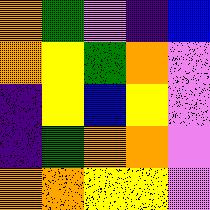[["orange", "green", "violet", "indigo", "blue"], ["orange", "yellow", "green", "orange", "violet"], ["indigo", "yellow", "blue", "yellow", "violet"], ["indigo", "green", "orange", "orange", "violet"], ["orange", "orange", "yellow", "yellow", "violet"]]